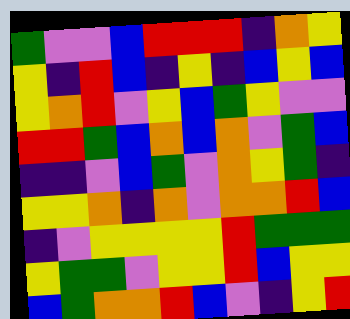[["green", "violet", "violet", "blue", "red", "red", "red", "indigo", "orange", "yellow"], ["yellow", "indigo", "red", "blue", "indigo", "yellow", "indigo", "blue", "yellow", "blue"], ["yellow", "orange", "red", "violet", "yellow", "blue", "green", "yellow", "violet", "violet"], ["red", "red", "green", "blue", "orange", "blue", "orange", "violet", "green", "blue"], ["indigo", "indigo", "violet", "blue", "green", "violet", "orange", "yellow", "green", "indigo"], ["yellow", "yellow", "orange", "indigo", "orange", "violet", "orange", "orange", "red", "blue"], ["indigo", "violet", "yellow", "yellow", "yellow", "yellow", "red", "green", "green", "green"], ["yellow", "green", "green", "violet", "yellow", "yellow", "red", "blue", "yellow", "yellow"], ["blue", "green", "orange", "orange", "red", "blue", "violet", "indigo", "yellow", "red"]]